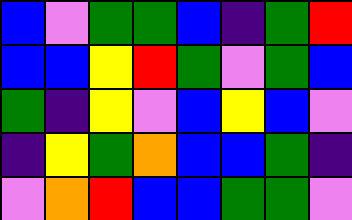[["blue", "violet", "green", "green", "blue", "indigo", "green", "red"], ["blue", "blue", "yellow", "red", "green", "violet", "green", "blue"], ["green", "indigo", "yellow", "violet", "blue", "yellow", "blue", "violet"], ["indigo", "yellow", "green", "orange", "blue", "blue", "green", "indigo"], ["violet", "orange", "red", "blue", "blue", "green", "green", "violet"]]